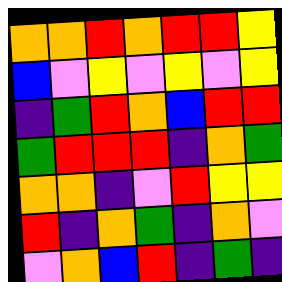[["orange", "orange", "red", "orange", "red", "red", "yellow"], ["blue", "violet", "yellow", "violet", "yellow", "violet", "yellow"], ["indigo", "green", "red", "orange", "blue", "red", "red"], ["green", "red", "red", "red", "indigo", "orange", "green"], ["orange", "orange", "indigo", "violet", "red", "yellow", "yellow"], ["red", "indigo", "orange", "green", "indigo", "orange", "violet"], ["violet", "orange", "blue", "red", "indigo", "green", "indigo"]]